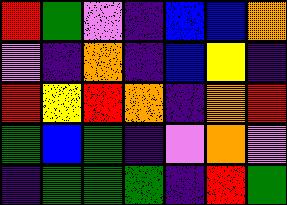[["red", "green", "violet", "indigo", "blue", "blue", "orange"], ["violet", "indigo", "orange", "indigo", "blue", "yellow", "indigo"], ["red", "yellow", "red", "orange", "indigo", "orange", "red"], ["green", "blue", "green", "indigo", "violet", "orange", "violet"], ["indigo", "green", "green", "green", "indigo", "red", "green"]]